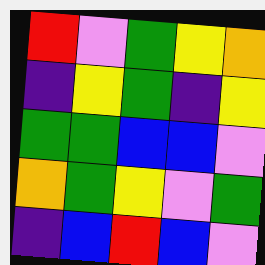[["red", "violet", "green", "yellow", "orange"], ["indigo", "yellow", "green", "indigo", "yellow"], ["green", "green", "blue", "blue", "violet"], ["orange", "green", "yellow", "violet", "green"], ["indigo", "blue", "red", "blue", "violet"]]